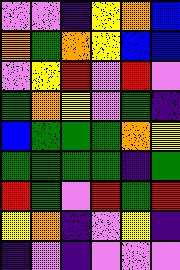[["violet", "violet", "indigo", "yellow", "orange", "blue"], ["orange", "green", "orange", "yellow", "blue", "blue"], ["violet", "yellow", "red", "violet", "red", "violet"], ["green", "orange", "yellow", "violet", "green", "indigo"], ["blue", "green", "green", "green", "orange", "yellow"], ["green", "green", "green", "green", "indigo", "green"], ["red", "green", "violet", "red", "green", "red"], ["yellow", "orange", "indigo", "violet", "yellow", "indigo"], ["indigo", "violet", "indigo", "violet", "violet", "violet"]]